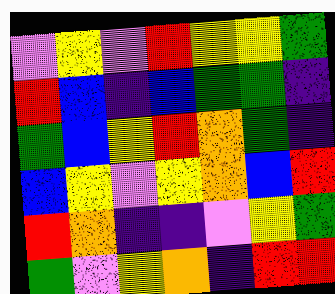[["violet", "yellow", "violet", "red", "yellow", "yellow", "green"], ["red", "blue", "indigo", "blue", "green", "green", "indigo"], ["green", "blue", "yellow", "red", "orange", "green", "indigo"], ["blue", "yellow", "violet", "yellow", "orange", "blue", "red"], ["red", "orange", "indigo", "indigo", "violet", "yellow", "green"], ["green", "violet", "yellow", "orange", "indigo", "red", "red"]]